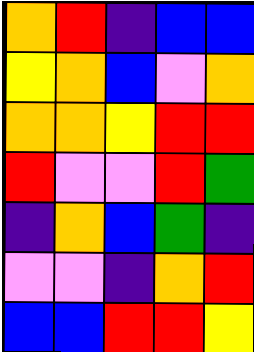[["orange", "red", "indigo", "blue", "blue"], ["yellow", "orange", "blue", "violet", "orange"], ["orange", "orange", "yellow", "red", "red"], ["red", "violet", "violet", "red", "green"], ["indigo", "orange", "blue", "green", "indigo"], ["violet", "violet", "indigo", "orange", "red"], ["blue", "blue", "red", "red", "yellow"]]